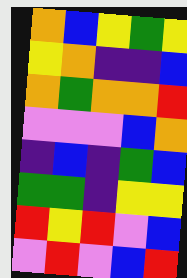[["orange", "blue", "yellow", "green", "yellow"], ["yellow", "orange", "indigo", "indigo", "blue"], ["orange", "green", "orange", "orange", "red"], ["violet", "violet", "violet", "blue", "orange"], ["indigo", "blue", "indigo", "green", "blue"], ["green", "green", "indigo", "yellow", "yellow"], ["red", "yellow", "red", "violet", "blue"], ["violet", "red", "violet", "blue", "red"]]